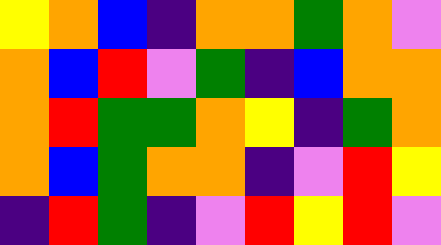[["yellow", "orange", "blue", "indigo", "orange", "orange", "green", "orange", "violet"], ["orange", "blue", "red", "violet", "green", "indigo", "blue", "orange", "orange"], ["orange", "red", "green", "green", "orange", "yellow", "indigo", "green", "orange"], ["orange", "blue", "green", "orange", "orange", "indigo", "violet", "red", "yellow"], ["indigo", "red", "green", "indigo", "violet", "red", "yellow", "red", "violet"]]